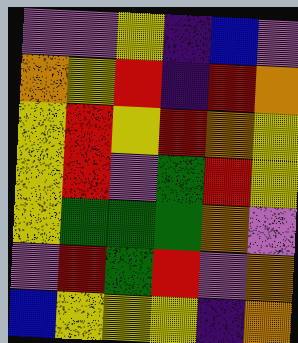[["violet", "violet", "yellow", "indigo", "blue", "violet"], ["orange", "yellow", "red", "indigo", "red", "orange"], ["yellow", "red", "yellow", "red", "orange", "yellow"], ["yellow", "red", "violet", "green", "red", "yellow"], ["yellow", "green", "green", "green", "orange", "violet"], ["violet", "red", "green", "red", "violet", "orange"], ["blue", "yellow", "yellow", "yellow", "indigo", "orange"]]